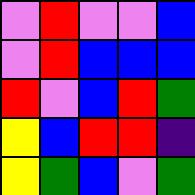[["violet", "red", "violet", "violet", "blue"], ["violet", "red", "blue", "blue", "blue"], ["red", "violet", "blue", "red", "green"], ["yellow", "blue", "red", "red", "indigo"], ["yellow", "green", "blue", "violet", "green"]]